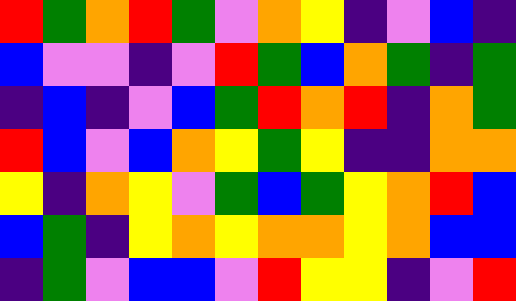[["red", "green", "orange", "red", "green", "violet", "orange", "yellow", "indigo", "violet", "blue", "indigo"], ["blue", "violet", "violet", "indigo", "violet", "red", "green", "blue", "orange", "green", "indigo", "green"], ["indigo", "blue", "indigo", "violet", "blue", "green", "red", "orange", "red", "indigo", "orange", "green"], ["red", "blue", "violet", "blue", "orange", "yellow", "green", "yellow", "indigo", "indigo", "orange", "orange"], ["yellow", "indigo", "orange", "yellow", "violet", "green", "blue", "green", "yellow", "orange", "red", "blue"], ["blue", "green", "indigo", "yellow", "orange", "yellow", "orange", "orange", "yellow", "orange", "blue", "blue"], ["indigo", "green", "violet", "blue", "blue", "violet", "red", "yellow", "yellow", "indigo", "violet", "red"]]